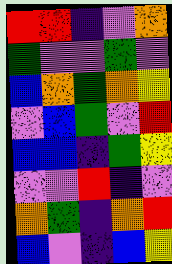[["red", "red", "indigo", "violet", "orange"], ["green", "violet", "violet", "green", "violet"], ["blue", "orange", "green", "orange", "yellow"], ["violet", "blue", "green", "violet", "red"], ["blue", "blue", "indigo", "green", "yellow"], ["violet", "violet", "red", "indigo", "violet"], ["orange", "green", "indigo", "orange", "red"], ["blue", "violet", "indigo", "blue", "yellow"]]